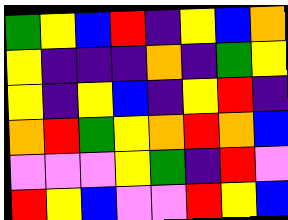[["green", "yellow", "blue", "red", "indigo", "yellow", "blue", "orange"], ["yellow", "indigo", "indigo", "indigo", "orange", "indigo", "green", "yellow"], ["yellow", "indigo", "yellow", "blue", "indigo", "yellow", "red", "indigo"], ["orange", "red", "green", "yellow", "orange", "red", "orange", "blue"], ["violet", "violet", "violet", "yellow", "green", "indigo", "red", "violet"], ["red", "yellow", "blue", "violet", "violet", "red", "yellow", "blue"]]